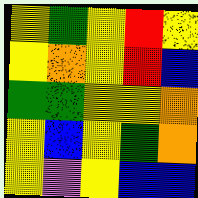[["yellow", "green", "yellow", "red", "yellow"], ["yellow", "orange", "yellow", "red", "blue"], ["green", "green", "yellow", "yellow", "orange"], ["yellow", "blue", "yellow", "green", "orange"], ["yellow", "violet", "yellow", "blue", "blue"]]